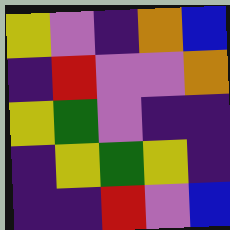[["yellow", "violet", "indigo", "orange", "blue"], ["indigo", "red", "violet", "violet", "orange"], ["yellow", "green", "violet", "indigo", "indigo"], ["indigo", "yellow", "green", "yellow", "indigo"], ["indigo", "indigo", "red", "violet", "blue"]]